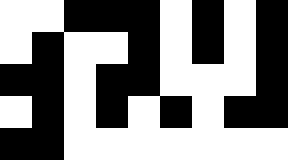[["white", "white", "black", "black", "black", "white", "black", "white", "black"], ["white", "black", "white", "white", "black", "white", "black", "white", "black"], ["black", "black", "white", "black", "black", "white", "white", "white", "black"], ["white", "black", "white", "black", "white", "black", "white", "black", "black"], ["black", "black", "white", "white", "white", "white", "white", "white", "white"]]